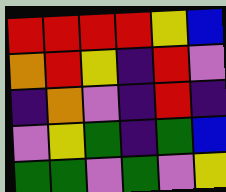[["red", "red", "red", "red", "yellow", "blue"], ["orange", "red", "yellow", "indigo", "red", "violet"], ["indigo", "orange", "violet", "indigo", "red", "indigo"], ["violet", "yellow", "green", "indigo", "green", "blue"], ["green", "green", "violet", "green", "violet", "yellow"]]